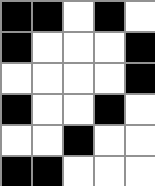[["black", "black", "white", "black", "white"], ["black", "white", "white", "white", "black"], ["white", "white", "white", "white", "black"], ["black", "white", "white", "black", "white"], ["white", "white", "black", "white", "white"], ["black", "black", "white", "white", "white"]]